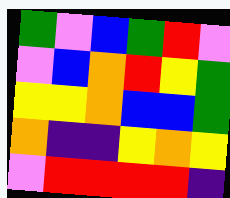[["green", "violet", "blue", "green", "red", "violet"], ["violet", "blue", "orange", "red", "yellow", "green"], ["yellow", "yellow", "orange", "blue", "blue", "green"], ["orange", "indigo", "indigo", "yellow", "orange", "yellow"], ["violet", "red", "red", "red", "red", "indigo"]]